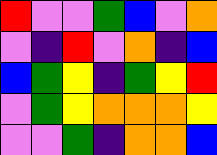[["red", "violet", "violet", "green", "blue", "violet", "orange"], ["violet", "indigo", "red", "violet", "orange", "indigo", "blue"], ["blue", "green", "yellow", "indigo", "green", "yellow", "red"], ["violet", "green", "yellow", "orange", "orange", "orange", "yellow"], ["violet", "violet", "green", "indigo", "orange", "orange", "blue"]]